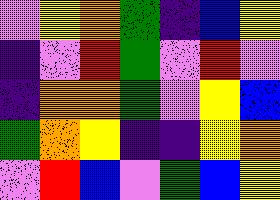[["violet", "yellow", "orange", "green", "indigo", "blue", "yellow"], ["indigo", "violet", "red", "green", "violet", "red", "violet"], ["indigo", "orange", "orange", "green", "violet", "yellow", "blue"], ["green", "orange", "yellow", "indigo", "indigo", "yellow", "orange"], ["violet", "red", "blue", "violet", "green", "blue", "yellow"]]